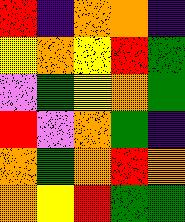[["red", "indigo", "orange", "orange", "indigo"], ["yellow", "orange", "yellow", "red", "green"], ["violet", "green", "yellow", "orange", "green"], ["red", "violet", "orange", "green", "indigo"], ["orange", "green", "orange", "red", "orange"], ["orange", "yellow", "red", "green", "green"]]